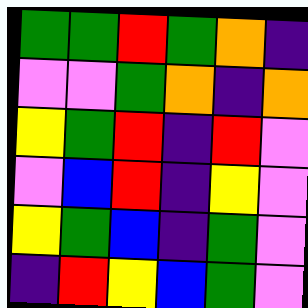[["green", "green", "red", "green", "orange", "indigo"], ["violet", "violet", "green", "orange", "indigo", "orange"], ["yellow", "green", "red", "indigo", "red", "violet"], ["violet", "blue", "red", "indigo", "yellow", "violet"], ["yellow", "green", "blue", "indigo", "green", "violet"], ["indigo", "red", "yellow", "blue", "green", "violet"]]